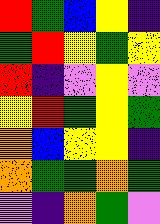[["red", "green", "blue", "yellow", "indigo"], ["green", "red", "yellow", "green", "yellow"], ["red", "indigo", "violet", "yellow", "violet"], ["yellow", "red", "green", "yellow", "green"], ["orange", "blue", "yellow", "yellow", "indigo"], ["orange", "green", "green", "orange", "green"], ["violet", "indigo", "orange", "green", "violet"]]